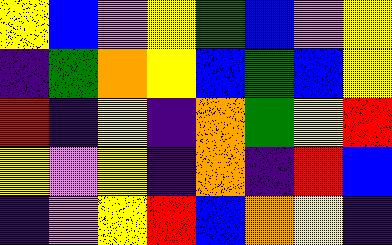[["yellow", "blue", "violet", "yellow", "green", "blue", "violet", "yellow"], ["indigo", "green", "orange", "yellow", "blue", "green", "blue", "yellow"], ["red", "indigo", "yellow", "indigo", "orange", "green", "yellow", "red"], ["yellow", "violet", "yellow", "indigo", "orange", "indigo", "red", "blue"], ["indigo", "violet", "yellow", "red", "blue", "orange", "yellow", "indigo"]]